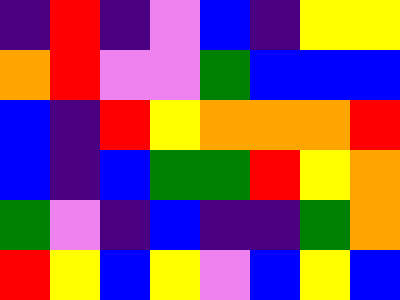[["indigo", "red", "indigo", "violet", "blue", "indigo", "yellow", "yellow"], ["orange", "red", "violet", "violet", "green", "blue", "blue", "blue"], ["blue", "indigo", "red", "yellow", "orange", "orange", "orange", "red"], ["blue", "indigo", "blue", "green", "green", "red", "yellow", "orange"], ["green", "violet", "indigo", "blue", "indigo", "indigo", "green", "orange"], ["red", "yellow", "blue", "yellow", "violet", "blue", "yellow", "blue"]]